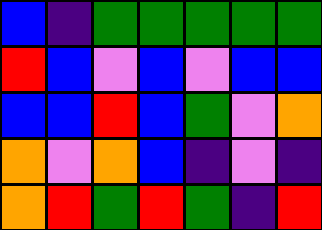[["blue", "indigo", "green", "green", "green", "green", "green"], ["red", "blue", "violet", "blue", "violet", "blue", "blue"], ["blue", "blue", "red", "blue", "green", "violet", "orange"], ["orange", "violet", "orange", "blue", "indigo", "violet", "indigo"], ["orange", "red", "green", "red", "green", "indigo", "red"]]